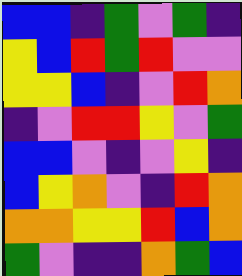[["blue", "blue", "indigo", "green", "violet", "green", "indigo"], ["yellow", "blue", "red", "green", "red", "violet", "violet"], ["yellow", "yellow", "blue", "indigo", "violet", "red", "orange"], ["indigo", "violet", "red", "red", "yellow", "violet", "green"], ["blue", "blue", "violet", "indigo", "violet", "yellow", "indigo"], ["blue", "yellow", "orange", "violet", "indigo", "red", "orange"], ["orange", "orange", "yellow", "yellow", "red", "blue", "orange"], ["green", "violet", "indigo", "indigo", "orange", "green", "blue"]]